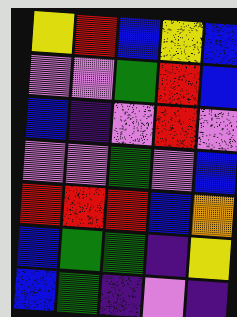[["yellow", "red", "blue", "yellow", "blue"], ["violet", "violet", "green", "red", "blue"], ["blue", "indigo", "violet", "red", "violet"], ["violet", "violet", "green", "violet", "blue"], ["red", "red", "red", "blue", "orange"], ["blue", "green", "green", "indigo", "yellow"], ["blue", "green", "indigo", "violet", "indigo"]]